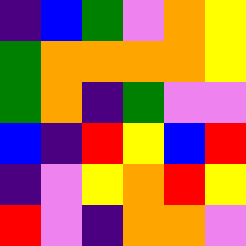[["indigo", "blue", "green", "violet", "orange", "yellow"], ["green", "orange", "orange", "orange", "orange", "yellow"], ["green", "orange", "indigo", "green", "violet", "violet"], ["blue", "indigo", "red", "yellow", "blue", "red"], ["indigo", "violet", "yellow", "orange", "red", "yellow"], ["red", "violet", "indigo", "orange", "orange", "violet"]]